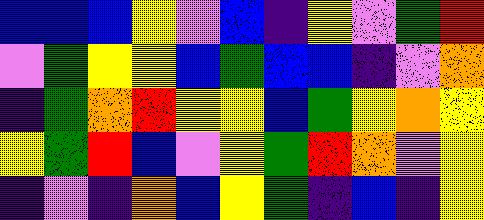[["blue", "blue", "blue", "yellow", "violet", "blue", "indigo", "yellow", "violet", "green", "red"], ["violet", "green", "yellow", "yellow", "blue", "green", "blue", "blue", "indigo", "violet", "orange"], ["indigo", "green", "orange", "red", "yellow", "yellow", "blue", "green", "yellow", "orange", "yellow"], ["yellow", "green", "red", "blue", "violet", "yellow", "green", "red", "orange", "violet", "yellow"], ["indigo", "violet", "indigo", "orange", "blue", "yellow", "green", "indigo", "blue", "indigo", "yellow"]]